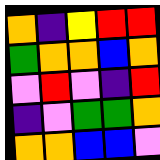[["orange", "indigo", "yellow", "red", "red"], ["green", "orange", "orange", "blue", "orange"], ["violet", "red", "violet", "indigo", "red"], ["indigo", "violet", "green", "green", "orange"], ["orange", "orange", "blue", "blue", "violet"]]